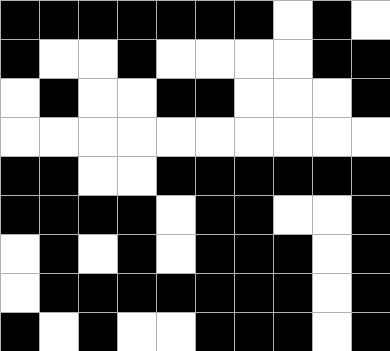[["black", "black", "black", "black", "black", "black", "black", "white", "black", "white"], ["black", "white", "white", "black", "white", "white", "white", "white", "black", "black"], ["white", "black", "white", "white", "black", "black", "white", "white", "white", "black"], ["white", "white", "white", "white", "white", "white", "white", "white", "white", "white"], ["black", "black", "white", "white", "black", "black", "black", "black", "black", "black"], ["black", "black", "black", "black", "white", "black", "black", "white", "white", "black"], ["white", "black", "white", "black", "white", "black", "black", "black", "white", "black"], ["white", "black", "black", "black", "black", "black", "black", "black", "white", "black"], ["black", "white", "black", "white", "white", "black", "black", "black", "white", "black"]]